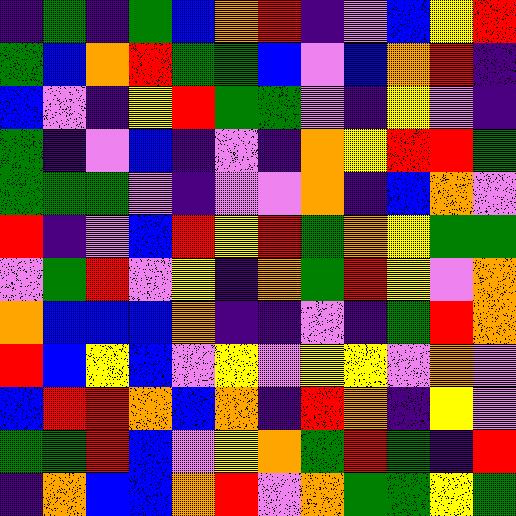[["indigo", "green", "indigo", "green", "blue", "orange", "red", "indigo", "violet", "blue", "yellow", "red"], ["green", "blue", "orange", "red", "green", "green", "blue", "violet", "blue", "orange", "red", "indigo"], ["blue", "violet", "indigo", "yellow", "red", "green", "green", "violet", "indigo", "yellow", "violet", "indigo"], ["green", "indigo", "violet", "blue", "indigo", "violet", "indigo", "orange", "yellow", "red", "red", "green"], ["green", "green", "green", "violet", "indigo", "violet", "violet", "orange", "indigo", "blue", "orange", "violet"], ["red", "indigo", "violet", "blue", "red", "yellow", "red", "green", "orange", "yellow", "green", "green"], ["violet", "green", "red", "violet", "yellow", "indigo", "orange", "green", "red", "yellow", "violet", "orange"], ["orange", "blue", "blue", "blue", "orange", "indigo", "indigo", "violet", "indigo", "green", "red", "orange"], ["red", "blue", "yellow", "blue", "violet", "yellow", "violet", "yellow", "yellow", "violet", "orange", "violet"], ["blue", "red", "red", "orange", "blue", "orange", "indigo", "red", "orange", "indigo", "yellow", "violet"], ["green", "green", "red", "blue", "violet", "yellow", "orange", "green", "red", "green", "indigo", "red"], ["indigo", "orange", "blue", "blue", "orange", "red", "violet", "orange", "green", "green", "yellow", "green"]]